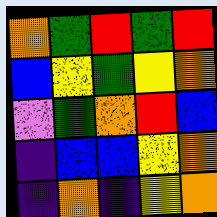[["orange", "green", "red", "green", "red"], ["blue", "yellow", "green", "yellow", "orange"], ["violet", "green", "orange", "red", "blue"], ["indigo", "blue", "blue", "yellow", "orange"], ["indigo", "orange", "indigo", "yellow", "orange"]]